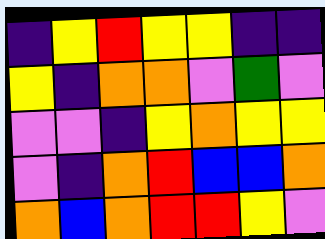[["indigo", "yellow", "red", "yellow", "yellow", "indigo", "indigo"], ["yellow", "indigo", "orange", "orange", "violet", "green", "violet"], ["violet", "violet", "indigo", "yellow", "orange", "yellow", "yellow"], ["violet", "indigo", "orange", "red", "blue", "blue", "orange"], ["orange", "blue", "orange", "red", "red", "yellow", "violet"]]